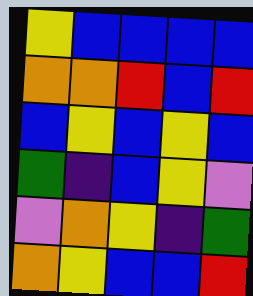[["yellow", "blue", "blue", "blue", "blue"], ["orange", "orange", "red", "blue", "red"], ["blue", "yellow", "blue", "yellow", "blue"], ["green", "indigo", "blue", "yellow", "violet"], ["violet", "orange", "yellow", "indigo", "green"], ["orange", "yellow", "blue", "blue", "red"]]